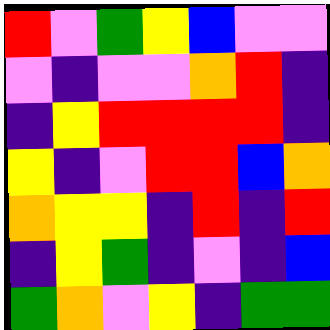[["red", "violet", "green", "yellow", "blue", "violet", "violet"], ["violet", "indigo", "violet", "violet", "orange", "red", "indigo"], ["indigo", "yellow", "red", "red", "red", "red", "indigo"], ["yellow", "indigo", "violet", "red", "red", "blue", "orange"], ["orange", "yellow", "yellow", "indigo", "red", "indigo", "red"], ["indigo", "yellow", "green", "indigo", "violet", "indigo", "blue"], ["green", "orange", "violet", "yellow", "indigo", "green", "green"]]